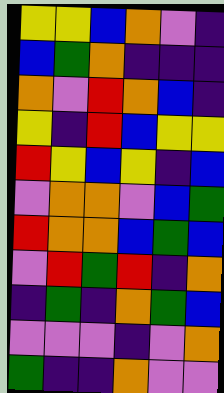[["yellow", "yellow", "blue", "orange", "violet", "indigo"], ["blue", "green", "orange", "indigo", "indigo", "indigo"], ["orange", "violet", "red", "orange", "blue", "indigo"], ["yellow", "indigo", "red", "blue", "yellow", "yellow"], ["red", "yellow", "blue", "yellow", "indigo", "blue"], ["violet", "orange", "orange", "violet", "blue", "green"], ["red", "orange", "orange", "blue", "green", "blue"], ["violet", "red", "green", "red", "indigo", "orange"], ["indigo", "green", "indigo", "orange", "green", "blue"], ["violet", "violet", "violet", "indigo", "violet", "orange"], ["green", "indigo", "indigo", "orange", "violet", "violet"]]